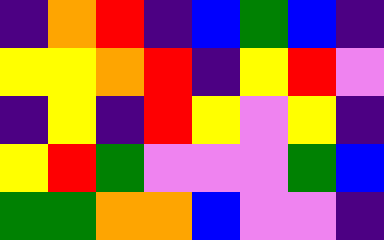[["indigo", "orange", "red", "indigo", "blue", "green", "blue", "indigo"], ["yellow", "yellow", "orange", "red", "indigo", "yellow", "red", "violet"], ["indigo", "yellow", "indigo", "red", "yellow", "violet", "yellow", "indigo"], ["yellow", "red", "green", "violet", "violet", "violet", "green", "blue"], ["green", "green", "orange", "orange", "blue", "violet", "violet", "indigo"]]